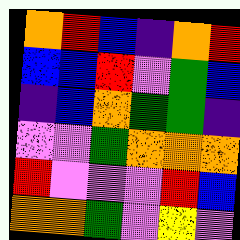[["orange", "red", "blue", "indigo", "orange", "red"], ["blue", "blue", "red", "violet", "green", "blue"], ["indigo", "blue", "orange", "green", "green", "indigo"], ["violet", "violet", "green", "orange", "orange", "orange"], ["red", "violet", "violet", "violet", "red", "blue"], ["orange", "orange", "green", "violet", "yellow", "violet"]]